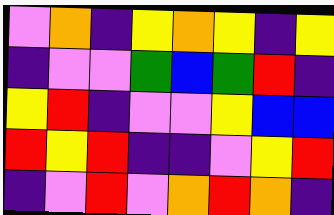[["violet", "orange", "indigo", "yellow", "orange", "yellow", "indigo", "yellow"], ["indigo", "violet", "violet", "green", "blue", "green", "red", "indigo"], ["yellow", "red", "indigo", "violet", "violet", "yellow", "blue", "blue"], ["red", "yellow", "red", "indigo", "indigo", "violet", "yellow", "red"], ["indigo", "violet", "red", "violet", "orange", "red", "orange", "indigo"]]